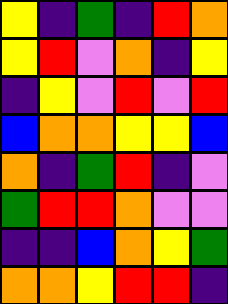[["yellow", "indigo", "green", "indigo", "red", "orange"], ["yellow", "red", "violet", "orange", "indigo", "yellow"], ["indigo", "yellow", "violet", "red", "violet", "red"], ["blue", "orange", "orange", "yellow", "yellow", "blue"], ["orange", "indigo", "green", "red", "indigo", "violet"], ["green", "red", "red", "orange", "violet", "violet"], ["indigo", "indigo", "blue", "orange", "yellow", "green"], ["orange", "orange", "yellow", "red", "red", "indigo"]]